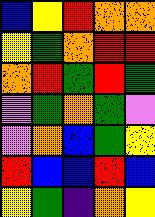[["blue", "yellow", "red", "orange", "orange"], ["yellow", "green", "orange", "red", "red"], ["orange", "red", "green", "red", "green"], ["violet", "green", "orange", "green", "violet"], ["violet", "orange", "blue", "green", "yellow"], ["red", "blue", "blue", "red", "blue"], ["yellow", "green", "indigo", "orange", "yellow"]]